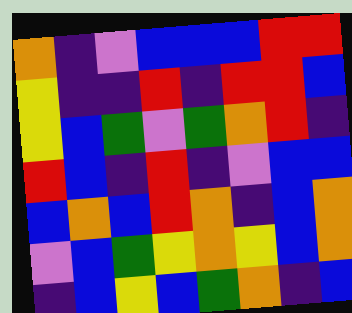[["orange", "indigo", "violet", "blue", "blue", "blue", "red", "red"], ["yellow", "indigo", "indigo", "red", "indigo", "red", "red", "blue"], ["yellow", "blue", "green", "violet", "green", "orange", "red", "indigo"], ["red", "blue", "indigo", "red", "indigo", "violet", "blue", "blue"], ["blue", "orange", "blue", "red", "orange", "indigo", "blue", "orange"], ["violet", "blue", "green", "yellow", "orange", "yellow", "blue", "orange"], ["indigo", "blue", "yellow", "blue", "green", "orange", "indigo", "blue"]]